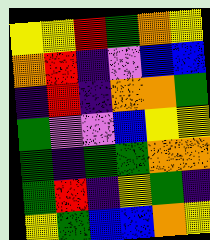[["yellow", "yellow", "red", "green", "orange", "yellow"], ["orange", "red", "indigo", "violet", "blue", "blue"], ["indigo", "red", "indigo", "orange", "orange", "green"], ["green", "violet", "violet", "blue", "yellow", "yellow"], ["green", "indigo", "green", "green", "orange", "orange"], ["green", "red", "indigo", "yellow", "green", "indigo"], ["yellow", "green", "blue", "blue", "orange", "yellow"]]